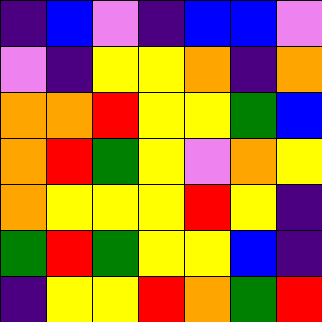[["indigo", "blue", "violet", "indigo", "blue", "blue", "violet"], ["violet", "indigo", "yellow", "yellow", "orange", "indigo", "orange"], ["orange", "orange", "red", "yellow", "yellow", "green", "blue"], ["orange", "red", "green", "yellow", "violet", "orange", "yellow"], ["orange", "yellow", "yellow", "yellow", "red", "yellow", "indigo"], ["green", "red", "green", "yellow", "yellow", "blue", "indigo"], ["indigo", "yellow", "yellow", "red", "orange", "green", "red"]]